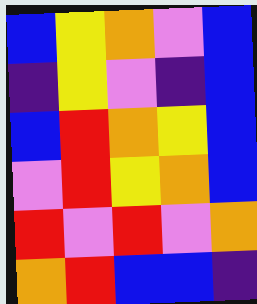[["blue", "yellow", "orange", "violet", "blue"], ["indigo", "yellow", "violet", "indigo", "blue"], ["blue", "red", "orange", "yellow", "blue"], ["violet", "red", "yellow", "orange", "blue"], ["red", "violet", "red", "violet", "orange"], ["orange", "red", "blue", "blue", "indigo"]]